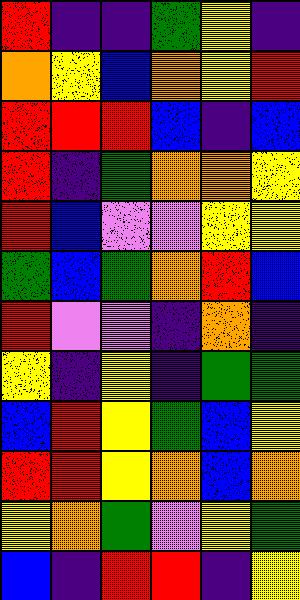[["red", "indigo", "indigo", "green", "yellow", "indigo"], ["orange", "yellow", "blue", "orange", "yellow", "red"], ["red", "red", "red", "blue", "indigo", "blue"], ["red", "indigo", "green", "orange", "orange", "yellow"], ["red", "blue", "violet", "violet", "yellow", "yellow"], ["green", "blue", "green", "orange", "red", "blue"], ["red", "violet", "violet", "indigo", "orange", "indigo"], ["yellow", "indigo", "yellow", "indigo", "green", "green"], ["blue", "red", "yellow", "green", "blue", "yellow"], ["red", "red", "yellow", "orange", "blue", "orange"], ["yellow", "orange", "green", "violet", "yellow", "green"], ["blue", "indigo", "red", "red", "indigo", "yellow"]]